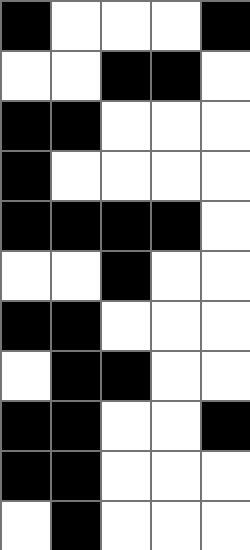[["black", "white", "white", "white", "black"], ["white", "white", "black", "black", "white"], ["black", "black", "white", "white", "white"], ["black", "white", "white", "white", "white"], ["black", "black", "black", "black", "white"], ["white", "white", "black", "white", "white"], ["black", "black", "white", "white", "white"], ["white", "black", "black", "white", "white"], ["black", "black", "white", "white", "black"], ["black", "black", "white", "white", "white"], ["white", "black", "white", "white", "white"]]